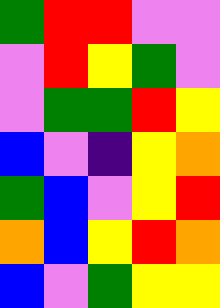[["green", "red", "red", "violet", "violet"], ["violet", "red", "yellow", "green", "violet"], ["violet", "green", "green", "red", "yellow"], ["blue", "violet", "indigo", "yellow", "orange"], ["green", "blue", "violet", "yellow", "red"], ["orange", "blue", "yellow", "red", "orange"], ["blue", "violet", "green", "yellow", "yellow"]]